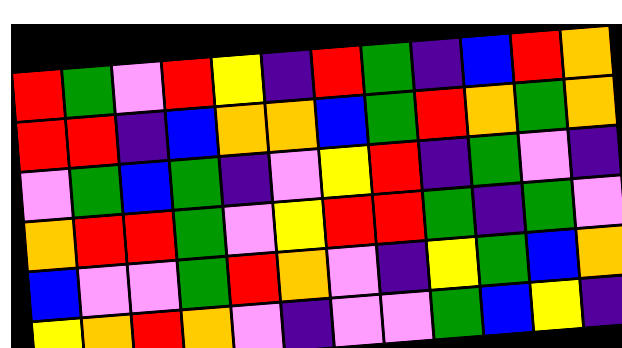[["red", "green", "violet", "red", "yellow", "indigo", "red", "green", "indigo", "blue", "red", "orange"], ["red", "red", "indigo", "blue", "orange", "orange", "blue", "green", "red", "orange", "green", "orange"], ["violet", "green", "blue", "green", "indigo", "violet", "yellow", "red", "indigo", "green", "violet", "indigo"], ["orange", "red", "red", "green", "violet", "yellow", "red", "red", "green", "indigo", "green", "violet"], ["blue", "violet", "violet", "green", "red", "orange", "violet", "indigo", "yellow", "green", "blue", "orange"], ["yellow", "orange", "red", "orange", "violet", "indigo", "violet", "violet", "green", "blue", "yellow", "indigo"]]